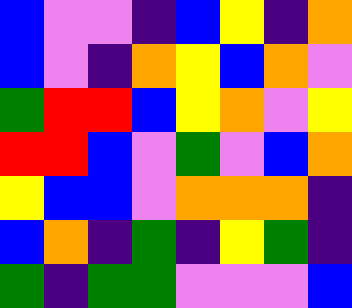[["blue", "violet", "violet", "indigo", "blue", "yellow", "indigo", "orange"], ["blue", "violet", "indigo", "orange", "yellow", "blue", "orange", "violet"], ["green", "red", "red", "blue", "yellow", "orange", "violet", "yellow"], ["red", "red", "blue", "violet", "green", "violet", "blue", "orange"], ["yellow", "blue", "blue", "violet", "orange", "orange", "orange", "indigo"], ["blue", "orange", "indigo", "green", "indigo", "yellow", "green", "indigo"], ["green", "indigo", "green", "green", "violet", "violet", "violet", "blue"]]